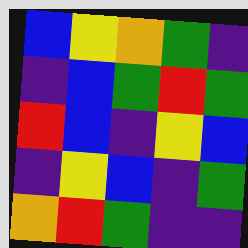[["blue", "yellow", "orange", "green", "indigo"], ["indigo", "blue", "green", "red", "green"], ["red", "blue", "indigo", "yellow", "blue"], ["indigo", "yellow", "blue", "indigo", "green"], ["orange", "red", "green", "indigo", "indigo"]]